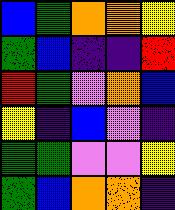[["blue", "green", "orange", "orange", "yellow"], ["green", "blue", "indigo", "indigo", "red"], ["red", "green", "violet", "orange", "blue"], ["yellow", "indigo", "blue", "violet", "indigo"], ["green", "green", "violet", "violet", "yellow"], ["green", "blue", "orange", "orange", "indigo"]]